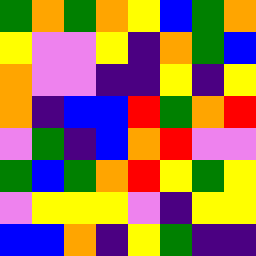[["green", "orange", "green", "orange", "yellow", "blue", "green", "orange"], ["yellow", "violet", "violet", "yellow", "indigo", "orange", "green", "blue"], ["orange", "violet", "violet", "indigo", "indigo", "yellow", "indigo", "yellow"], ["orange", "indigo", "blue", "blue", "red", "green", "orange", "red"], ["violet", "green", "indigo", "blue", "orange", "red", "violet", "violet"], ["green", "blue", "green", "orange", "red", "yellow", "green", "yellow"], ["violet", "yellow", "yellow", "yellow", "violet", "indigo", "yellow", "yellow"], ["blue", "blue", "orange", "indigo", "yellow", "green", "indigo", "indigo"]]